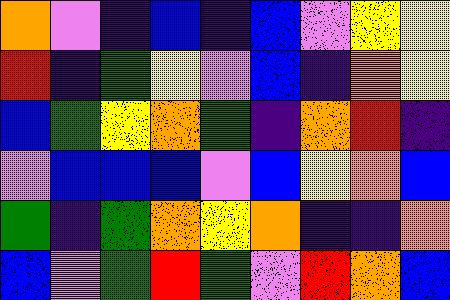[["orange", "violet", "indigo", "blue", "indigo", "blue", "violet", "yellow", "yellow"], ["red", "indigo", "green", "yellow", "violet", "blue", "indigo", "orange", "yellow"], ["blue", "green", "yellow", "orange", "green", "indigo", "orange", "red", "indigo"], ["violet", "blue", "blue", "blue", "violet", "blue", "yellow", "orange", "blue"], ["green", "indigo", "green", "orange", "yellow", "orange", "indigo", "indigo", "orange"], ["blue", "violet", "green", "red", "green", "violet", "red", "orange", "blue"]]